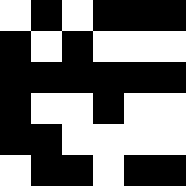[["white", "black", "white", "black", "black", "black"], ["black", "white", "black", "white", "white", "white"], ["black", "black", "black", "black", "black", "black"], ["black", "white", "white", "black", "white", "white"], ["black", "black", "white", "white", "white", "white"], ["white", "black", "black", "white", "black", "black"]]